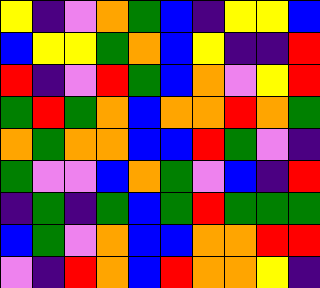[["yellow", "indigo", "violet", "orange", "green", "blue", "indigo", "yellow", "yellow", "blue"], ["blue", "yellow", "yellow", "green", "orange", "blue", "yellow", "indigo", "indigo", "red"], ["red", "indigo", "violet", "red", "green", "blue", "orange", "violet", "yellow", "red"], ["green", "red", "green", "orange", "blue", "orange", "orange", "red", "orange", "green"], ["orange", "green", "orange", "orange", "blue", "blue", "red", "green", "violet", "indigo"], ["green", "violet", "violet", "blue", "orange", "green", "violet", "blue", "indigo", "red"], ["indigo", "green", "indigo", "green", "blue", "green", "red", "green", "green", "green"], ["blue", "green", "violet", "orange", "blue", "blue", "orange", "orange", "red", "red"], ["violet", "indigo", "red", "orange", "blue", "red", "orange", "orange", "yellow", "indigo"]]